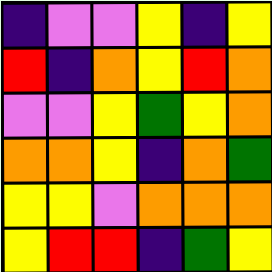[["indigo", "violet", "violet", "yellow", "indigo", "yellow"], ["red", "indigo", "orange", "yellow", "red", "orange"], ["violet", "violet", "yellow", "green", "yellow", "orange"], ["orange", "orange", "yellow", "indigo", "orange", "green"], ["yellow", "yellow", "violet", "orange", "orange", "orange"], ["yellow", "red", "red", "indigo", "green", "yellow"]]